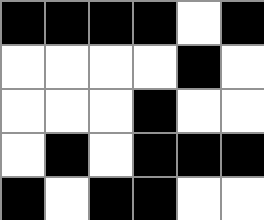[["black", "black", "black", "black", "white", "black"], ["white", "white", "white", "white", "black", "white"], ["white", "white", "white", "black", "white", "white"], ["white", "black", "white", "black", "black", "black"], ["black", "white", "black", "black", "white", "white"]]